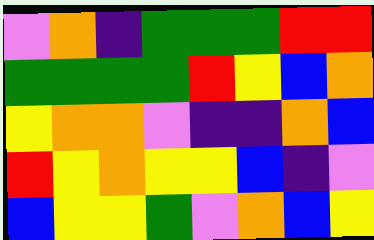[["violet", "orange", "indigo", "green", "green", "green", "red", "red"], ["green", "green", "green", "green", "red", "yellow", "blue", "orange"], ["yellow", "orange", "orange", "violet", "indigo", "indigo", "orange", "blue"], ["red", "yellow", "orange", "yellow", "yellow", "blue", "indigo", "violet"], ["blue", "yellow", "yellow", "green", "violet", "orange", "blue", "yellow"]]